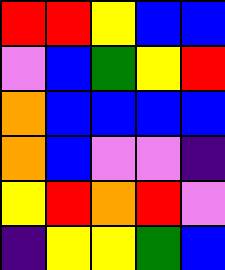[["red", "red", "yellow", "blue", "blue"], ["violet", "blue", "green", "yellow", "red"], ["orange", "blue", "blue", "blue", "blue"], ["orange", "blue", "violet", "violet", "indigo"], ["yellow", "red", "orange", "red", "violet"], ["indigo", "yellow", "yellow", "green", "blue"]]